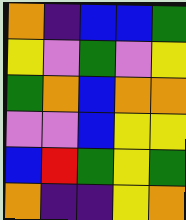[["orange", "indigo", "blue", "blue", "green"], ["yellow", "violet", "green", "violet", "yellow"], ["green", "orange", "blue", "orange", "orange"], ["violet", "violet", "blue", "yellow", "yellow"], ["blue", "red", "green", "yellow", "green"], ["orange", "indigo", "indigo", "yellow", "orange"]]